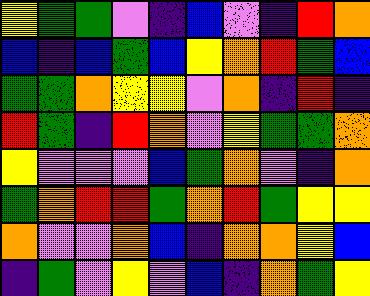[["yellow", "green", "green", "violet", "indigo", "blue", "violet", "indigo", "red", "orange"], ["blue", "indigo", "blue", "green", "blue", "yellow", "orange", "red", "green", "blue"], ["green", "green", "orange", "yellow", "yellow", "violet", "orange", "indigo", "red", "indigo"], ["red", "green", "indigo", "red", "orange", "violet", "yellow", "green", "green", "orange"], ["yellow", "violet", "violet", "violet", "blue", "green", "orange", "violet", "indigo", "orange"], ["green", "orange", "red", "red", "green", "orange", "red", "green", "yellow", "yellow"], ["orange", "violet", "violet", "orange", "blue", "indigo", "orange", "orange", "yellow", "blue"], ["indigo", "green", "violet", "yellow", "violet", "blue", "indigo", "orange", "green", "yellow"]]